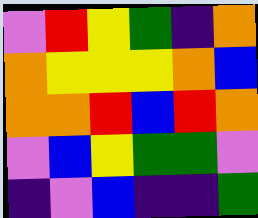[["violet", "red", "yellow", "green", "indigo", "orange"], ["orange", "yellow", "yellow", "yellow", "orange", "blue"], ["orange", "orange", "red", "blue", "red", "orange"], ["violet", "blue", "yellow", "green", "green", "violet"], ["indigo", "violet", "blue", "indigo", "indigo", "green"]]